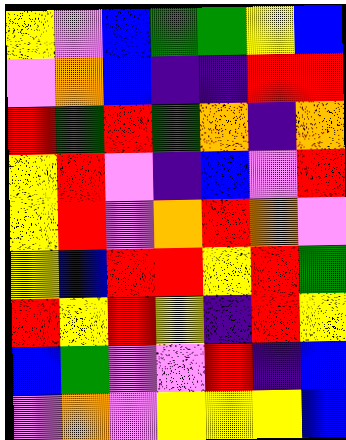[["yellow", "violet", "blue", "green", "green", "yellow", "blue"], ["violet", "orange", "blue", "indigo", "indigo", "red", "red"], ["red", "green", "red", "green", "orange", "indigo", "orange"], ["yellow", "red", "violet", "indigo", "blue", "violet", "red"], ["yellow", "red", "violet", "orange", "red", "orange", "violet"], ["yellow", "blue", "red", "red", "yellow", "red", "green"], ["red", "yellow", "red", "yellow", "indigo", "red", "yellow"], ["blue", "green", "violet", "violet", "red", "indigo", "blue"], ["violet", "orange", "violet", "yellow", "yellow", "yellow", "blue"]]